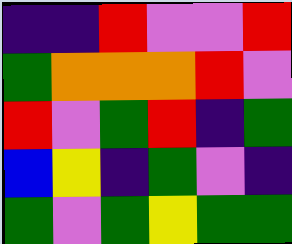[["indigo", "indigo", "red", "violet", "violet", "red"], ["green", "orange", "orange", "orange", "red", "violet"], ["red", "violet", "green", "red", "indigo", "green"], ["blue", "yellow", "indigo", "green", "violet", "indigo"], ["green", "violet", "green", "yellow", "green", "green"]]